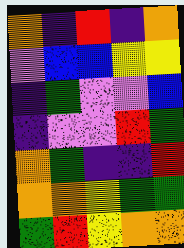[["orange", "indigo", "red", "indigo", "orange"], ["violet", "blue", "blue", "yellow", "yellow"], ["indigo", "green", "violet", "violet", "blue"], ["indigo", "violet", "violet", "red", "green"], ["orange", "green", "indigo", "indigo", "red"], ["orange", "orange", "yellow", "green", "green"], ["green", "red", "yellow", "orange", "orange"]]